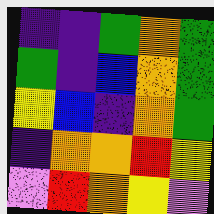[["indigo", "indigo", "green", "orange", "green"], ["green", "indigo", "blue", "orange", "green"], ["yellow", "blue", "indigo", "orange", "green"], ["indigo", "orange", "orange", "red", "yellow"], ["violet", "red", "orange", "yellow", "violet"]]